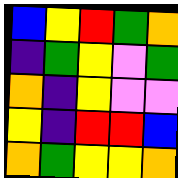[["blue", "yellow", "red", "green", "orange"], ["indigo", "green", "yellow", "violet", "green"], ["orange", "indigo", "yellow", "violet", "violet"], ["yellow", "indigo", "red", "red", "blue"], ["orange", "green", "yellow", "yellow", "orange"]]